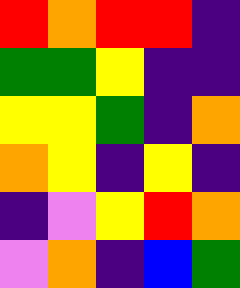[["red", "orange", "red", "red", "indigo"], ["green", "green", "yellow", "indigo", "indigo"], ["yellow", "yellow", "green", "indigo", "orange"], ["orange", "yellow", "indigo", "yellow", "indigo"], ["indigo", "violet", "yellow", "red", "orange"], ["violet", "orange", "indigo", "blue", "green"]]